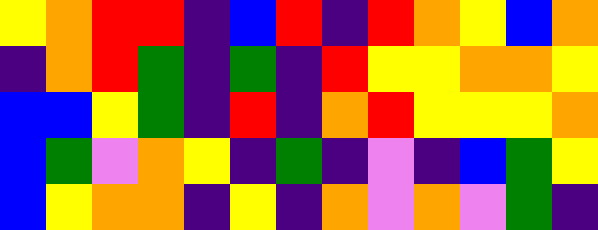[["yellow", "orange", "red", "red", "indigo", "blue", "red", "indigo", "red", "orange", "yellow", "blue", "orange"], ["indigo", "orange", "red", "green", "indigo", "green", "indigo", "red", "yellow", "yellow", "orange", "orange", "yellow"], ["blue", "blue", "yellow", "green", "indigo", "red", "indigo", "orange", "red", "yellow", "yellow", "yellow", "orange"], ["blue", "green", "violet", "orange", "yellow", "indigo", "green", "indigo", "violet", "indigo", "blue", "green", "yellow"], ["blue", "yellow", "orange", "orange", "indigo", "yellow", "indigo", "orange", "violet", "orange", "violet", "green", "indigo"]]